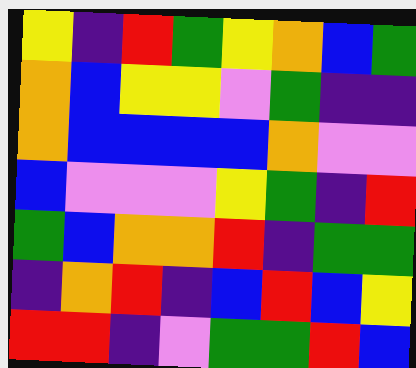[["yellow", "indigo", "red", "green", "yellow", "orange", "blue", "green"], ["orange", "blue", "yellow", "yellow", "violet", "green", "indigo", "indigo"], ["orange", "blue", "blue", "blue", "blue", "orange", "violet", "violet"], ["blue", "violet", "violet", "violet", "yellow", "green", "indigo", "red"], ["green", "blue", "orange", "orange", "red", "indigo", "green", "green"], ["indigo", "orange", "red", "indigo", "blue", "red", "blue", "yellow"], ["red", "red", "indigo", "violet", "green", "green", "red", "blue"]]